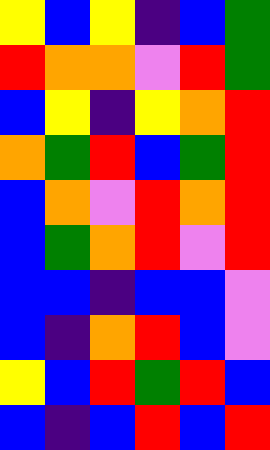[["yellow", "blue", "yellow", "indigo", "blue", "green"], ["red", "orange", "orange", "violet", "red", "green"], ["blue", "yellow", "indigo", "yellow", "orange", "red"], ["orange", "green", "red", "blue", "green", "red"], ["blue", "orange", "violet", "red", "orange", "red"], ["blue", "green", "orange", "red", "violet", "red"], ["blue", "blue", "indigo", "blue", "blue", "violet"], ["blue", "indigo", "orange", "red", "blue", "violet"], ["yellow", "blue", "red", "green", "red", "blue"], ["blue", "indigo", "blue", "red", "blue", "red"]]